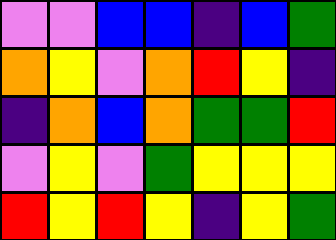[["violet", "violet", "blue", "blue", "indigo", "blue", "green"], ["orange", "yellow", "violet", "orange", "red", "yellow", "indigo"], ["indigo", "orange", "blue", "orange", "green", "green", "red"], ["violet", "yellow", "violet", "green", "yellow", "yellow", "yellow"], ["red", "yellow", "red", "yellow", "indigo", "yellow", "green"]]